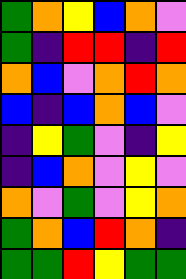[["green", "orange", "yellow", "blue", "orange", "violet"], ["green", "indigo", "red", "red", "indigo", "red"], ["orange", "blue", "violet", "orange", "red", "orange"], ["blue", "indigo", "blue", "orange", "blue", "violet"], ["indigo", "yellow", "green", "violet", "indigo", "yellow"], ["indigo", "blue", "orange", "violet", "yellow", "violet"], ["orange", "violet", "green", "violet", "yellow", "orange"], ["green", "orange", "blue", "red", "orange", "indigo"], ["green", "green", "red", "yellow", "green", "green"]]